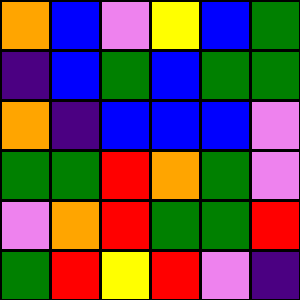[["orange", "blue", "violet", "yellow", "blue", "green"], ["indigo", "blue", "green", "blue", "green", "green"], ["orange", "indigo", "blue", "blue", "blue", "violet"], ["green", "green", "red", "orange", "green", "violet"], ["violet", "orange", "red", "green", "green", "red"], ["green", "red", "yellow", "red", "violet", "indigo"]]